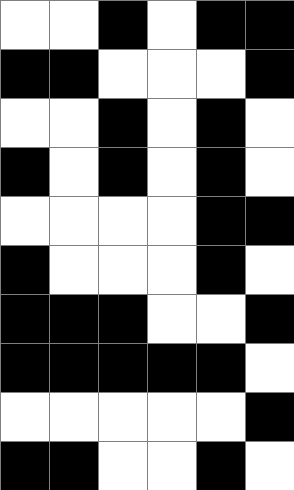[["white", "white", "black", "white", "black", "black"], ["black", "black", "white", "white", "white", "black"], ["white", "white", "black", "white", "black", "white"], ["black", "white", "black", "white", "black", "white"], ["white", "white", "white", "white", "black", "black"], ["black", "white", "white", "white", "black", "white"], ["black", "black", "black", "white", "white", "black"], ["black", "black", "black", "black", "black", "white"], ["white", "white", "white", "white", "white", "black"], ["black", "black", "white", "white", "black", "white"]]